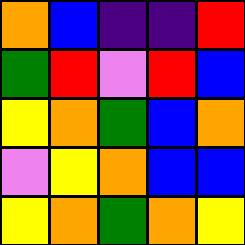[["orange", "blue", "indigo", "indigo", "red"], ["green", "red", "violet", "red", "blue"], ["yellow", "orange", "green", "blue", "orange"], ["violet", "yellow", "orange", "blue", "blue"], ["yellow", "orange", "green", "orange", "yellow"]]